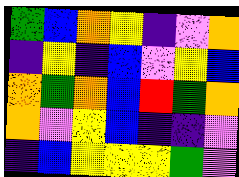[["green", "blue", "orange", "yellow", "indigo", "violet", "orange"], ["indigo", "yellow", "indigo", "blue", "violet", "yellow", "blue"], ["orange", "green", "orange", "blue", "red", "green", "orange"], ["orange", "violet", "yellow", "blue", "indigo", "indigo", "violet"], ["indigo", "blue", "yellow", "yellow", "yellow", "green", "violet"]]